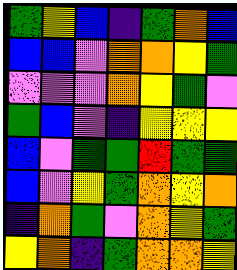[["green", "yellow", "blue", "indigo", "green", "orange", "blue"], ["blue", "blue", "violet", "orange", "orange", "yellow", "green"], ["violet", "violet", "violet", "orange", "yellow", "green", "violet"], ["green", "blue", "violet", "indigo", "yellow", "yellow", "yellow"], ["blue", "violet", "green", "green", "red", "green", "green"], ["blue", "violet", "yellow", "green", "orange", "yellow", "orange"], ["indigo", "orange", "green", "violet", "orange", "yellow", "green"], ["yellow", "orange", "indigo", "green", "orange", "orange", "yellow"]]